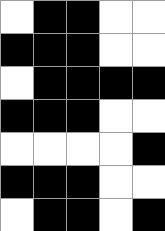[["white", "black", "black", "white", "white"], ["black", "black", "black", "white", "white"], ["white", "black", "black", "black", "black"], ["black", "black", "black", "white", "white"], ["white", "white", "white", "white", "black"], ["black", "black", "black", "white", "white"], ["white", "black", "black", "white", "black"]]